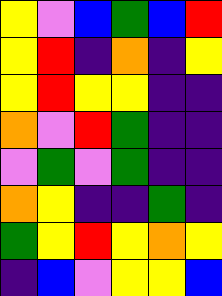[["yellow", "violet", "blue", "green", "blue", "red"], ["yellow", "red", "indigo", "orange", "indigo", "yellow"], ["yellow", "red", "yellow", "yellow", "indigo", "indigo"], ["orange", "violet", "red", "green", "indigo", "indigo"], ["violet", "green", "violet", "green", "indigo", "indigo"], ["orange", "yellow", "indigo", "indigo", "green", "indigo"], ["green", "yellow", "red", "yellow", "orange", "yellow"], ["indigo", "blue", "violet", "yellow", "yellow", "blue"]]